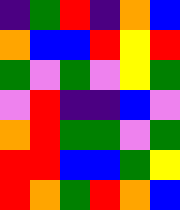[["indigo", "green", "red", "indigo", "orange", "blue"], ["orange", "blue", "blue", "red", "yellow", "red"], ["green", "violet", "green", "violet", "yellow", "green"], ["violet", "red", "indigo", "indigo", "blue", "violet"], ["orange", "red", "green", "green", "violet", "green"], ["red", "red", "blue", "blue", "green", "yellow"], ["red", "orange", "green", "red", "orange", "blue"]]